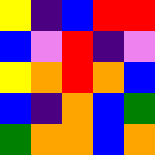[["yellow", "indigo", "blue", "red", "red"], ["blue", "violet", "red", "indigo", "violet"], ["yellow", "orange", "red", "orange", "blue"], ["blue", "indigo", "orange", "blue", "green"], ["green", "orange", "orange", "blue", "orange"]]